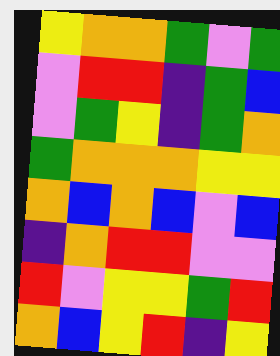[["yellow", "orange", "orange", "green", "violet", "green"], ["violet", "red", "red", "indigo", "green", "blue"], ["violet", "green", "yellow", "indigo", "green", "orange"], ["green", "orange", "orange", "orange", "yellow", "yellow"], ["orange", "blue", "orange", "blue", "violet", "blue"], ["indigo", "orange", "red", "red", "violet", "violet"], ["red", "violet", "yellow", "yellow", "green", "red"], ["orange", "blue", "yellow", "red", "indigo", "yellow"]]